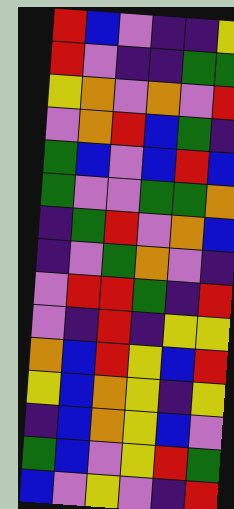[["red", "blue", "violet", "indigo", "indigo", "yellow"], ["red", "violet", "indigo", "indigo", "green", "green"], ["yellow", "orange", "violet", "orange", "violet", "red"], ["violet", "orange", "red", "blue", "green", "indigo"], ["green", "blue", "violet", "blue", "red", "blue"], ["green", "violet", "violet", "green", "green", "orange"], ["indigo", "green", "red", "violet", "orange", "blue"], ["indigo", "violet", "green", "orange", "violet", "indigo"], ["violet", "red", "red", "green", "indigo", "red"], ["violet", "indigo", "red", "indigo", "yellow", "yellow"], ["orange", "blue", "red", "yellow", "blue", "red"], ["yellow", "blue", "orange", "yellow", "indigo", "yellow"], ["indigo", "blue", "orange", "yellow", "blue", "violet"], ["green", "blue", "violet", "yellow", "red", "green"], ["blue", "violet", "yellow", "violet", "indigo", "red"]]